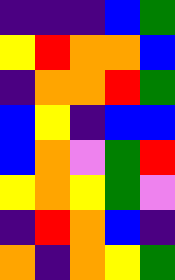[["indigo", "indigo", "indigo", "blue", "green"], ["yellow", "red", "orange", "orange", "blue"], ["indigo", "orange", "orange", "red", "green"], ["blue", "yellow", "indigo", "blue", "blue"], ["blue", "orange", "violet", "green", "red"], ["yellow", "orange", "yellow", "green", "violet"], ["indigo", "red", "orange", "blue", "indigo"], ["orange", "indigo", "orange", "yellow", "green"]]